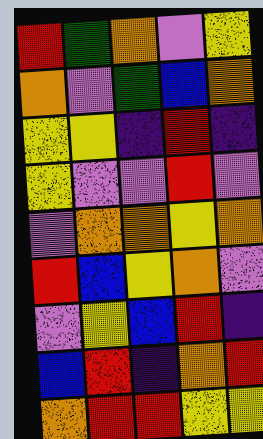[["red", "green", "orange", "violet", "yellow"], ["orange", "violet", "green", "blue", "orange"], ["yellow", "yellow", "indigo", "red", "indigo"], ["yellow", "violet", "violet", "red", "violet"], ["violet", "orange", "orange", "yellow", "orange"], ["red", "blue", "yellow", "orange", "violet"], ["violet", "yellow", "blue", "red", "indigo"], ["blue", "red", "indigo", "orange", "red"], ["orange", "red", "red", "yellow", "yellow"]]